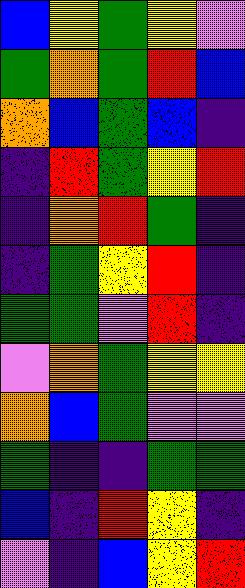[["blue", "yellow", "green", "yellow", "violet"], ["green", "orange", "green", "red", "blue"], ["orange", "blue", "green", "blue", "indigo"], ["indigo", "red", "green", "yellow", "red"], ["indigo", "orange", "red", "green", "indigo"], ["indigo", "green", "yellow", "red", "indigo"], ["green", "green", "violet", "red", "indigo"], ["violet", "orange", "green", "yellow", "yellow"], ["orange", "blue", "green", "violet", "violet"], ["green", "indigo", "indigo", "green", "green"], ["blue", "indigo", "red", "yellow", "indigo"], ["violet", "indigo", "blue", "yellow", "red"]]